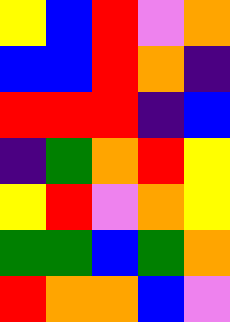[["yellow", "blue", "red", "violet", "orange"], ["blue", "blue", "red", "orange", "indigo"], ["red", "red", "red", "indigo", "blue"], ["indigo", "green", "orange", "red", "yellow"], ["yellow", "red", "violet", "orange", "yellow"], ["green", "green", "blue", "green", "orange"], ["red", "orange", "orange", "blue", "violet"]]